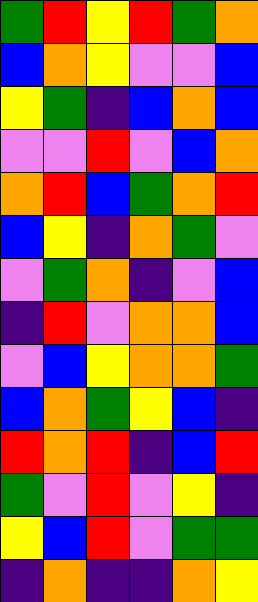[["green", "red", "yellow", "red", "green", "orange"], ["blue", "orange", "yellow", "violet", "violet", "blue"], ["yellow", "green", "indigo", "blue", "orange", "blue"], ["violet", "violet", "red", "violet", "blue", "orange"], ["orange", "red", "blue", "green", "orange", "red"], ["blue", "yellow", "indigo", "orange", "green", "violet"], ["violet", "green", "orange", "indigo", "violet", "blue"], ["indigo", "red", "violet", "orange", "orange", "blue"], ["violet", "blue", "yellow", "orange", "orange", "green"], ["blue", "orange", "green", "yellow", "blue", "indigo"], ["red", "orange", "red", "indigo", "blue", "red"], ["green", "violet", "red", "violet", "yellow", "indigo"], ["yellow", "blue", "red", "violet", "green", "green"], ["indigo", "orange", "indigo", "indigo", "orange", "yellow"]]